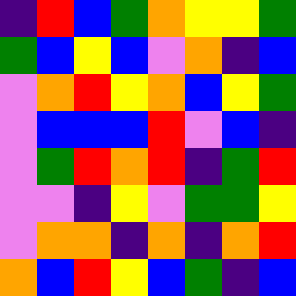[["indigo", "red", "blue", "green", "orange", "yellow", "yellow", "green"], ["green", "blue", "yellow", "blue", "violet", "orange", "indigo", "blue"], ["violet", "orange", "red", "yellow", "orange", "blue", "yellow", "green"], ["violet", "blue", "blue", "blue", "red", "violet", "blue", "indigo"], ["violet", "green", "red", "orange", "red", "indigo", "green", "red"], ["violet", "violet", "indigo", "yellow", "violet", "green", "green", "yellow"], ["violet", "orange", "orange", "indigo", "orange", "indigo", "orange", "red"], ["orange", "blue", "red", "yellow", "blue", "green", "indigo", "blue"]]